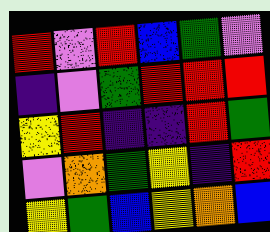[["red", "violet", "red", "blue", "green", "violet"], ["indigo", "violet", "green", "red", "red", "red"], ["yellow", "red", "indigo", "indigo", "red", "green"], ["violet", "orange", "green", "yellow", "indigo", "red"], ["yellow", "green", "blue", "yellow", "orange", "blue"]]